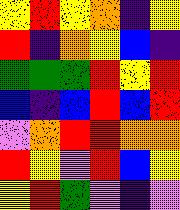[["yellow", "red", "yellow", "orange", "indigo", "yellow"], ["red", "indigo", "orange", "yellow", "blue", "indigo"], ["green", "green", "green", "red", "yellow", "red"], ["blue", "indigo", "blue", "red", "blue", "red"], ["violet", "orange", "red", "red", "orange", "orange"], ["red", "yellow", "violet", "red", "blue", "yellow"], ["yellow", "red", "green", "violet", "indigo", "violet"]]